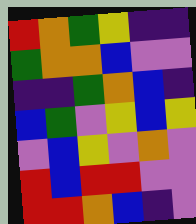[["red", "orange", "green", "yellow", "indigo", "indigo"], ["green", "orange", "orange", "blue", "violet", "violet"], ["indigo", "indigo", "green", "orange", "blue", "indigo"], ["blue", "green", "violet", "yellow", "blue", "yellow"], ["violet", "blue", "yellow", "violet", "orange", "violet"], ["red", "blue", "red", "red", "violet", "violet"], ["red", "red", "orange", "blue", "indigo", "violet"]]